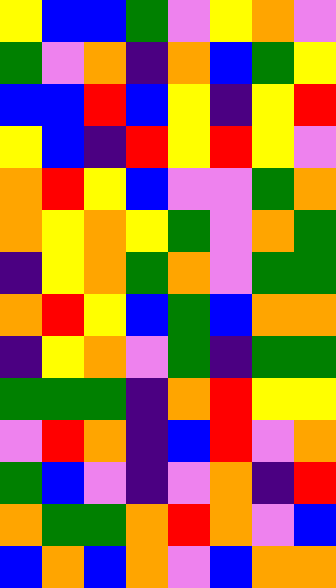[["yellow", "blue", "blue", "green", "violet", "yellow", "orange", "violet"], ["green", "violet", "orange", "indigo", "orange", "blue", "green", "yellow"], ["blue", "blue", "red", "blue", "yellow", "indigo", "yellow", "red"], ["yellow", "blue", "indigo", "red", "yellow", "red", "yellow", "violet"], ["orange", "red", "yellow", "blue", "violet", "violet", "green", "orange"], ["orange", "yellow", "orange", "yellow", "green", "violet", "orange", "green"], ["indigo", "yellow", "orange", "green", "orange", "violet", "green", "green"], ["orange", "red", "yellow", "blue", "green", "blue", "orange", "orange"], ["indigo", "yellow", "orange", "violet", "green", "indigo", "green", "green"], ["green", "green", "green", "indigo", "orange", "red", "yellow", "yellow"], ["violet", "red", "orange", "indigo", "blue", "red", "violet", "orange"], ["green", "blue", "violet", "indigo", "violet", "orange", "indigo", "red"], ["orange", "green", "green", "orange", "red", "orange", "violet", "blue"], ["blue", "orange", "blue", "orange", "violet", "blue", "orange", "orange"]]